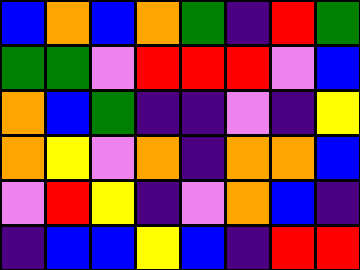[["blue", "orange", "blue", "orange", "green", "indigo", "red", "green"], ["green", "green", "violet", "red", "red", "red", "violet", "blue"], ["orange", "blue", "green", "indigo", "indigo", "violet", "indigo", "yellow"], ["orange", "yellow", "violet", "orange", "indigo", "orange", "orange", "blue"], ["violet", "red", "yellow", "indigo", "violet", "orange", "blue", "indigo"], ["indigo", "blue", "blue", "yellow", "blue", "indigo", "red", "red"]]